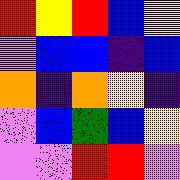[["red", "yellow", "red", "blue", "yellow"], ["violet", "blue", "blue", "indigo", "blue"], ["orange", "indigo", "orange", "yellow", "indigo"], ["violet", "blue", "green", "blue", "yellow"], ["violet", "violet", "red", "red", "violet"]]